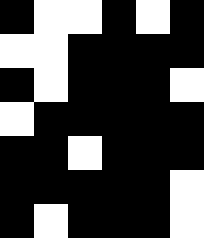[["black", "white", "white", "black", "white", "black"], ["white", "white", "black", "black", "black", "black"], ["black", "white", "black", "black", "black", "white"], ["white", "black", "black", "black", "black", "black"], ["black", "black", "white", "black", "black", "black"], ["black", "black", "black", "black", "black", "white"], ["black", "white", "black", "black", "black", "white"]]